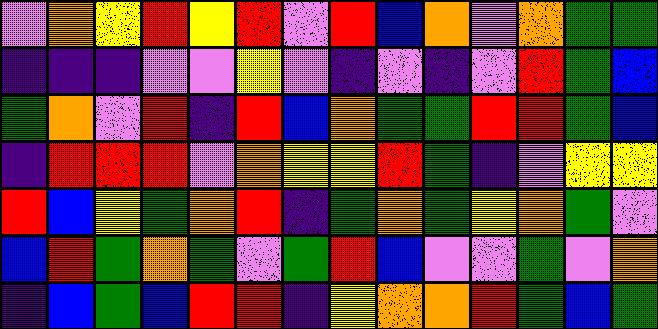[["violet", "orange", "yellow", "red", "yellow", "red", "violet", "red", "blue", "orange", "violet", "orange", "green", "green"], ["indigo", "indigo", "indigo", "violet", "violet", "yellow", "violet", "indigo", "violet", "indigo", "violet", "red", "green", "blue"], ["green", "orange", "violet", "red", "indigo", "red", "blue", "orange", "green", "green", "red", "red", "green", "blue"], ["indigo", "red", "red", "red", "violet", "orange", "yellow", "yellow", "red", "green", "indigo", "violet", "yellow", "yellow"], ["red", "blue", "yellow", "green", "orange", "red", "indigo", "green", "orange", "green", "yellow", "orange", "green", "violet"], ["blue", "red", "green", "orange", "green", "violet", "green", "red", "blue", "violet", "violet", "green", "violet", "orange"], ["indigo", "blue", "green", "blue", "red", "red", "indigo", "yellow", "orange", "orange", "red", "green", "blue", "green"]]